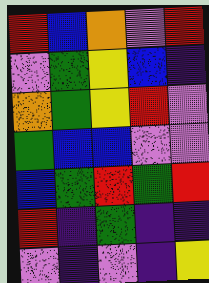[["red", "blue", "orange", "violet", "red"], ["violet", "green", "yellow", "blue", "indigo"], ["orange", "green", "yellow", "red", "violet"], ["green", "blue", "blue", "violet", "violet"], ["blue", "green", "red", "green", "red"], ["red", "indigo", "green", "indigo", "indigo"], ["violet", "indigo", "violet", "indigo", "yellow"]]